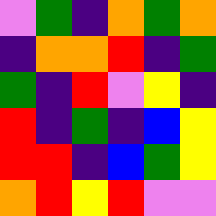[["violet", "green", "indigo", "orange", "green", "orange"], ["indigo", "orange", "orange", "red", "indigo", "green"], ["green", "indigo", "red", "violet", "yellow", "indigo"], ["red", "indigo", "green", "indigo", "blue", "yellow"], ["red", "red", "indigo", "blue", "green", "yellow"], ["orange", "red", "yellow", "red", "violet", "violet"]]